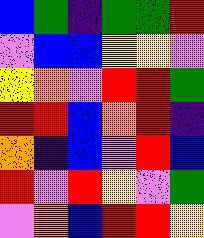[["blue", "green", "indigo", "green", "green", "red"], ["violet", "blue", "blue", "yellow", "yellow", "violet"], ["yellow", "orange", "violet", "red", "red", "green"], ["red", "red", "blue", "orange", "red", "indigo"], ["orange", "indigo", "blue", "violet", "red", "blue"], ["red", "violet", "red", "yellow", "violet", "green"], ["violet", "orange", "blue", "red", "red", "yellow"]]